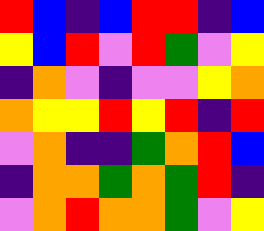[["red", "blue", "indigo", "blue", "red", "red", "indigo", "blue"], ["yellow", "blue", "red", "violet", "red", "green", "violet", "yellow"], ["indigo", "orange", "violet", "indigo", "violet", "violet", "yellow", "orange"], ["orange", "yellow", "yellow", "red", "yellow", "red", "indigo", "red"], ["violet", "orange", "indigo", "indigo", "green", "orange", "red", "blue"], ["indigo", "orange", "orange", "green", "orange", "green", "red", "indigo"], ["violet", "orange", "red", "orange", "orange", "green", "violet", "yellow"]]